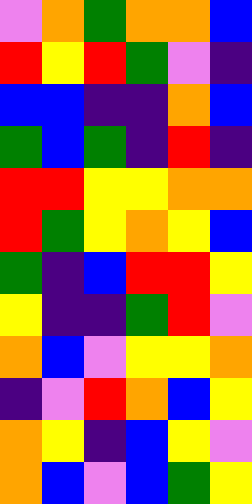[["violet", "orange", "green", "orange", "orange", "blue"], ["red", "yellow", "red", "green", "violet", "indigo"], ["blue", "blue", "indigo", "indigo", "orange", "blue"], ["green", "blue", "green", "indigo", "red", "indigo"], ["red", "red", "yellow", "yellow", "orange", "orange"], ["red", "green", "yellow", "orange", "yellow", "blue"], ["green", "indigo", "blue", "red", "red", "yellow"], ["yellow", "indigo", "indigo", "green", "red", "violet"], ["orange", "blue", "violet", "yellow", "yellow", "orange"], ["indigo", "violet", "red", "orange", "blue", "yellow"], ["orange", "yellow", "indigo", "blue", "yellow", "violet"], ["orange", "blue", "violet", "blue", "green", "yellow"]]